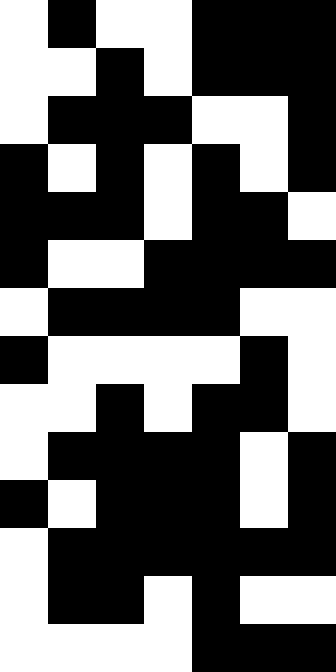[["white", "black", "white", "white", "black", "black", "black"], ["white", "white", "black", "white", "black", "black", "black"], ["white", "black", "black", "black", "white", "white", "black"], ["black", "white", "black", "white", "black", "white", "black"], ["black", "black", "black", "white", "black", "black", "white"], ["black", "white", "white", "black", "black", "black", "black"], ["white", "black", "black", "black", "black", "white", "white"], ["black", "white", "white", "white", "white", "black", "white"], ["white", "white", "black", "white", "black", "black", "white"], ["white", "black", "black", "black", "black", "white", "black"], ["black", "white", "black", "black", "black", "white", "black"], ["white", "black", "black", "black", "black", "black", "black"], ["white", "black", "black", "white", "black", "white", "white"], ["white", "white", "white", "white", "black", "black", "black"]]